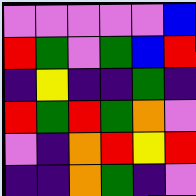[["violet", "violet", "violet", "violet", "violet", "blue"], ["red", "green", "violet", "green", "blue", "red"], ["indigo", "yellow", "indigo", "indigo", "green", "indigo"], ["red", "green", "red", "green", "orange", "violet"], ["violet", "indigo", "orange", "red", "yellow", "red"], ["indigo", "indigo", "orange", "green", "indigo", "violet"]]